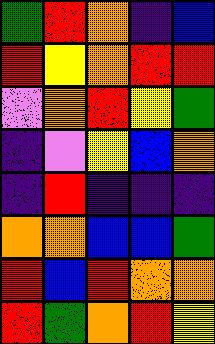[["green", "red", "orange", "indigo", "blue"], ["red", "yellow", "orange", "red", "red"], ["violet", "orange", "red", "yellow", "green"], ["indigo", "violet", "yellow", "blue", "orange"], ["indigo", "red", "indigo", "indigo", "indigo"], ["orange", "orange", "blue", "blue", "green"], ["red", "blue", "red", "orange", "orange"], ["red", "green", "orange", "red", "yellow"]]